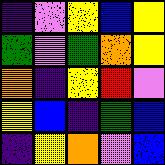[["indigo", "violet", "yellow", "blue", "yellow"], ["green", "violet", "green", "orange", "yellow"], ["orange", "indigo", "yellow", "red", "violet"], ["yellow", "blue", "indigo", "green", "blue"], ["indigo", "yellow", "orange", "violet", "blue"]]